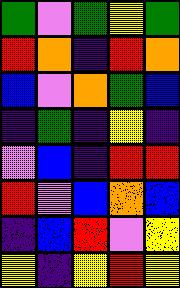[["green", "violet", "green", "yellow", "green"], ["red", "orange", "indigo", "red", "orange"], ["blue", "violet", "orange", "green", "blue"], ["indigo", "green", "indigo", "yellow", "indigo"], ["violet", "blue", "indigo", "red", "red"], ["red", "violet", "blue", "orange", "blue"], ["indigo", "blue", "red", "violet", "yellow"], ["yellow", "indigo", "yellow", "red", "yellow"]]